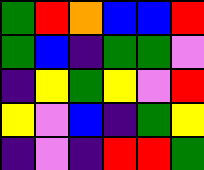[["green", "red", "orange", "blue", "blue", "red"], ["green", "blue", "indigo", "green", "green", "violet"], ["indigo", "yellow", "green", "yellow", "violet", "red"], ["yellow", "violet", "blue", "indigo", "green", "yellow"], ["indigo", "violet", "indigo", "red", "red", "green"]]